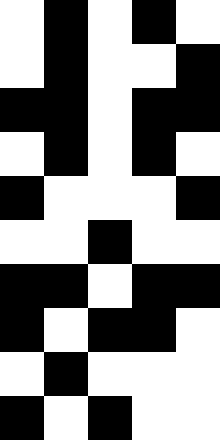[["white", "black", "white", "black", "white"], ["white", "black", "white", "white", "black"], ["black", "black", "white", "black", "black"], ["white", "black", "white", "black", "white"], ["black", "white", "white", "white", "black"], ["white", "white", "black", "white", "white"], ["black", "black", "white", "black", "black"], ["black", "white", "black", "black", "white"], ["white", "black", "white", "white", "white"], ["black", "white", "black", "white", "white"]]